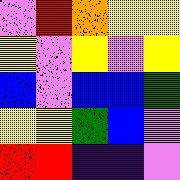[["violet", "red", "orange", "yellow", "yellow"], ["yellow", "violet", "yellow", "violet", "yellow"], ["blue", "violet", "blue", "blue", "green"], ["yellow", "yellow", "green", "blue", "violet"], ["red", "red", "indigo", "indigo", "violet"]]